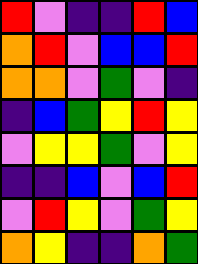[["red", "violet", "indigo", "indigo", "red", "blue"], ["orange", "red", "violet", "blue", "blue", "red"], ["orange", "orange", "violet", "green", "violet", "indigo"], ["indigo", "blue", "green", "yellow", "red", "yellow"], ["violet", "yellow", "yellow", "green", "violet", "yellow"], ["indigo", "indigo", "blue", "violet", "blue", "red"], ["violet", "red", "yellow", "violet", "green", "yellow"], ["orange", "yellow", "indigo", "indigo", "orange", "green"]]